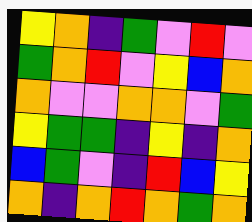[["yellow", "orange", "indigo", "green", "violet", "red", "violet"], ["green", "orange", "red", "violet", "yellow", "blue", "orange"], ["orange", "violet", "violet", "orange", "orange", "violet", "green"], ["yellow", "green", "green", "indigo", "yellow", "indigo", "orange"], ["blue", "green", "violet", "indigo", "red", "blue", "yellow"], ["orange", "indigo", "orange", "red", "orange", "green", "orange"]]